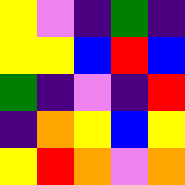[["yellow", "violet", "indigo", "green", "indigo"], ["yellow", "yellow", "blue", "red", "blue"], ["green", "indigo", "violet", "indigo", "red"], ["indigo", "orange", "yellow", "blue", "yellow"], ["yellow", "red", "orange", "violet", "orange"]]